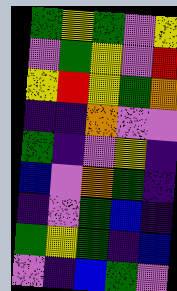[["green", "yellow", "green", "violet", "yellow"], ["violet", "green", "yellow", "violet", "red"], ["yellow", "red", "yellow", "green", "orange"], ["indigo", "indigo", "orange", "violet", "violet"], ["green", "indigo", "violet", "yellow", "indigo"], ["blue", "violet", "orange", "green", "indigo"], ["indigo", "violet", "green", "blue", "indigo"], ["green", "yellow", "green", "indigo", "blue"], ["violet", "indigo", "blue", "green", "violet"]]